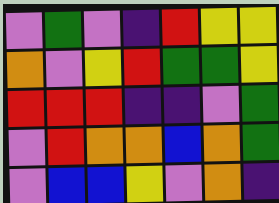[["violet", "green", "violet", "indigo", "red", "yellow", "yellow"], ["orange", "violet", "yellow", "red", "green", "green", "yellow"], ["red", "red", "red", "indigo", "indigo", "violet", "green"], ["violet", "red", "orange", "orange", "blue", "orange", "green"], ["violet", "blue", "blue", "yellow", "violet", "orange", "indigo"]]